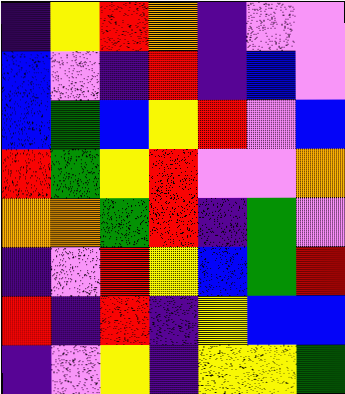[["indigo", "yellow", "red", "orange", "indigo", "violet", "violet"], ["blue", "violet", "indigo", "red", "indigo", "blue", "violet"], ["blue", "green", "blue", "yellow", "red", "violet", "blue"], ["red", "green", "yellow", "red", "violet", "violet", "orange"], ["orange", "orange", "green", "red", "indigo", "green", "violet"], ["indigo", "violet", "red", "yellow", "blue", "green", "red"], ["red", "indigo", "red", "indigo", "yellow", "blue", "blue"], ["indigo", "violet", "yellow", "indigo", "yellow", "yellow", "green"]]